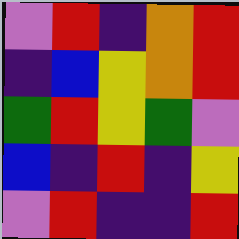[["violet", "red", "indigo", "orange", "red"], ["indigo", "blue", "yellow", "orange", "red"], ["green", "red", "yellow", "green", "violet"], ["blue", "indigo", "red", "indigo", "yellow"], ["violet", "red", "indigo", "indigo", "red"]]